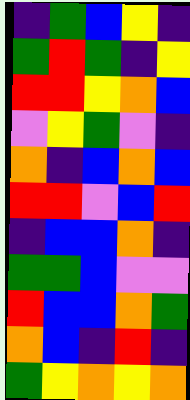[["indigo", "green", "blue", "yellow", "indigo"], ["green", "red", "green", "indigo", "yellow"], ["red", "red", "yellow", "orange", "blue"], ["violet", "yellow", "green", "violet", "indigo"], ["orange", "indigo", "blue", "orange", "blue"], ["red", "red", "violet", "blue", "red"], ["indigo", "blue", "blue", "orange", "indigo"], ["green", "green", "blue", "violet", "violet"], ["red", "blue", "blue", "orange", "green"], ["orange", "blue", "indigo", "red", "indigo"], ["green", "yellow", "orange", "yellow", "orange"]]